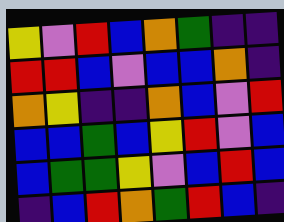[["yellow", "violet", "red", "blue", "orange", "green", "indigo", "indigo"], ["red", "red", "blue", "violet", "blue", "blue", "orange", "indigo"], ["orange", "yellow", "indigo", "indigo", "orange", "blue", "violet", "red"], ["blue", "blue", "green", "blue", "yellow", "red", "violet", "blue"], ["blue", "green", "green", "yellow", "violet", "blue", "red", "blue"], ["indigo", "blue", "red", "orange", "green", "red", "blue", "indigo"]]